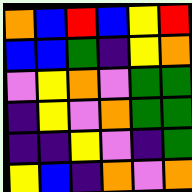[["orange", "blue", "red", "blue", "yellow", "red"], ["blue", "blue", "green", "indigo", "yellow", "orange"], ["violet", "yellow", "orange", "violet", "green", "green"], ["indigo", "yellow", "violet", "orange", "green", "green"], ["indigo", "indigo", "yellow", "violet", "indigo", "green"], ["yellow", "blue", "indigo", "orange", "violet", "orange"]]